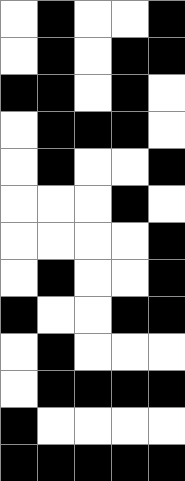[["white", "black", "white", "white", "black"], ["white", "black", "white", "black", "black"], ["black", "black", "white", "black", "white"], ["white", "black", "black", "black", "white"], ["white", "black", "white", "white", "black"], ["white", "white", "white", "black", "white"], ["white", "white", "white", "white", "black"], ["white", "black", "white", "white", "black"], ["black", "white", "white", "black", "black"], ["white", "black", "white", "white", "white"], ["white", "black", "black", "black", "black"], ["black", "white", "white", "white", "white"], ["black", "black", "black", "black", "black"]]